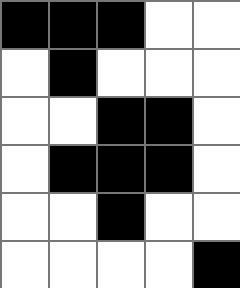[["black", "black", "black", "white", "white"], ["white", "black", "white", "white", "white"], ["white", "white", "black", "black", "white"], ["white", "black", "black", "black", "white"], ["white", "white", "black", "white", "white"], ["white", "white", "white", "white", "black"]]